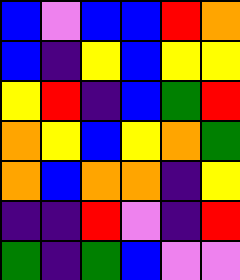[["blue", "violet", "blue", "blue", "red", "orange"], ["blue", "indigo", "yellow", "blue", "yellow", "yellow"], ["yellow", "red", "indigo", "blue", "green", "red"], ["orange", "yellow", "blue", "yellow", "orange", "green"], ["orange", "blue", "orange", "orange", "indigo", "yellow"], ["indigo", "indigo", "red", "violet", "indigo", "red"], ["green", "indigo", "green", "blue", "violet", "violet"]]